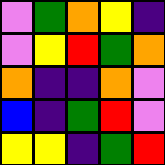[["violet", "green", "orange", "yellow", "indigo"], ["violet", "yellow", "red", "green", "orange"], ["orange", "indigo", "indigo", "orange", "violet"], ["blue", "indigo", "green", "red", "violet"], ["yellow", "yellow", "indigo", "green", "red"]]